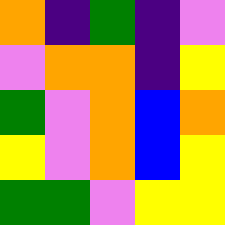[["orange", "indigo", "green", "indigo", "violet"], ["violet", "orange", "orange", "indigo", "yellow"], ["green", "violet", "orange", "blue", "orange"], ["yellow", "violet", "orange", "blue", "yellow"], ["green", "green", "violet", "yellow", "yellow"]]